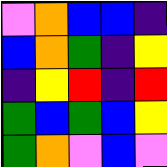[["violet", "orange", "blue", "blue", "indigo"], ["blue", "orange", "green", "indigo", "yellow"], ["indigo", "yellow", "red", "indigo", "red"], ["green", "blue", "green", "blue", "yellow"], ["green", "orange", "violet", "blue", "violet"]]